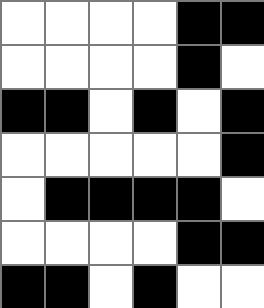[["white", "white", "white", "white", "black", "black"], ["white", "white", "white", "white", "black", "white"], ["black", "black", "white", "black", "white", "black"], ["white", "white", "white", "white", "white", "black"], ["white", "black", "black", "black", "black", "white"], ["white", "white", "white", "white", "black", "black"], ["black", "black", "white", "black", "white", "white"]]